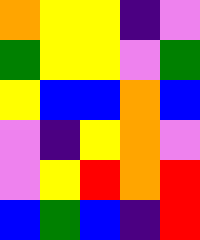[["orange", "yellow", "yellow", "indigo", "violet"], ["green", "yellow", "yellow", "violet", "green"], ["yellow", "blue", "blue", "orange", "blue"], ["violet", "indigo", "yellow", "orange", "violet"], ["violet", "yellow", "red", "orange", "red"], ["blue", "green", "blue", "indigo", "red"]]